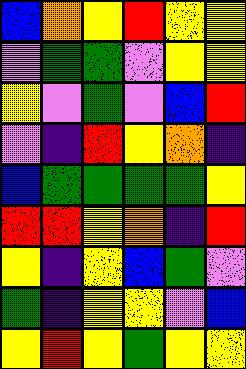[["blue", "orange", "yellow", "red", "yellow", "yellow"], ["violet", "green", "green", "violet", "yellow", "yellow"], ["yellow", "violet", "green", "violet", "blue", "red"], ["violet", "indigo", "red", "yellow", "orange", "indigo"], ["blue", "green", "green", "green", "green", "yellow"], ["red", "red", "yellow", "orange", "indigo", "red"], ["yellow", "indigo", "yellow", "blue", "green", "violet"], ["green", "indigo", "yellow", "yellow", "violet", "blue"], ["yellow", "red", "yellow", "green", "yellow", "yellow"]]